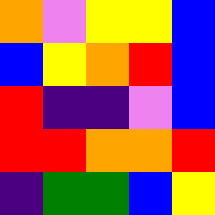[["orange", "violet", "yellow", "yellow", "blue"], ["blue", "yellow", "orange", "red", "blue"], ["red", "indigo", "indigo", "violet", "blue"], ["red", "red", "orange", "orange", "red"], ["indigo", "green", "green", "blue", "yellow"]]